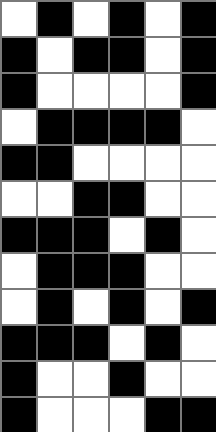[["white", "black", "white", "black", "white", "black"], ["black", "white", "black", "black", "white", "black"], ["black", "white", "white", "white", "white", "black"], ["white", "black", "black", "black", "black", "white"], ["black", "black", "white", "white", "white", "white"], ["white", "white", "black", "black", "white", "white"], ["black", "black", "black", "white", "black", "white"], ["white", "black", "black", "black", "white", "white"], ["white", "black", "white", "black", "white", "black"], ["black", "black", "black", "white", "black", "white"], ["black", "white", "white", "black", "white", "white"], ["black", "white", "white", "white", "black", "black"]]